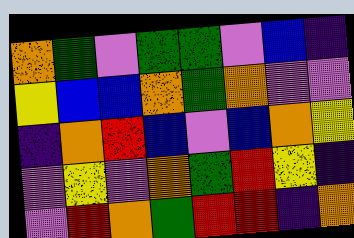[["orange", "green", "violet", "green", "green", "violet", "blue", "indigo"], ["yellow", "blue", "blue", "orange", "green", "orange", "violet", "violet"], ["indigo", "orange", "red", "blue", "violet", "blue", "orange", "yellow"], ["violet", "yellow", "violet", "orange", "green", "red", "yellow", "indigo"], ["violet", "red", "orange", "green", "red", "red", "indigo", "orange"]]